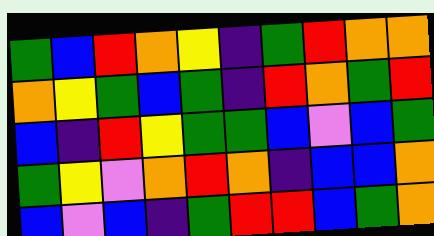[["green", "blue", "red", "orange", "yellow", "indigo", "green", "red", "orange", "orange"], ["orange", "yellow", "green", "blue", "green", "indigo", "red", "orange", "green", "red"], ["blue", "indigo", "red", "yellow", "green", "green", "blue", "violet", "blue", "green"], ["green", "yellow", "violet", "orange", "red", "orange", "indigo", "blue", "blue", "orange"], ["blue", "violet", "blue", "indigo", "green", "red", "red", "blue", "green", "orange"]]